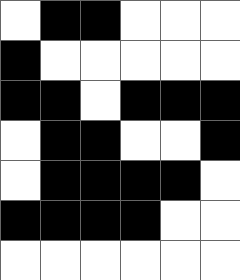[["white", "black", "black", "white", "white", "white"], ["black", "white", "white", "white", "white", "white"], ["black", "black", "white", "black", "black", "black"], ["white", "black", "black", "white", "white", "black"], ["white", "black", "black", "black", "black", "white"], ["black", "black", "black", "black", "white", "white"], ["white", "white", "white", "white", "white", "white"]]